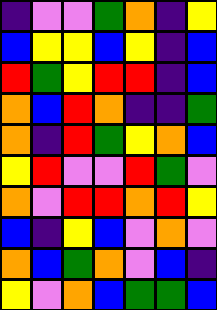[["indigo", "violet", "violet", "green", "orange", "indigo", "yellow"], ["blue", "yellow", "yellow", "blue", "yellow", "indigo", "blue"], ["red", "green", "yellow", "red", "red", "indigo", "blue"], ["orange", "blue", "red", "orange", "indigo", "indigo", "green"], ["orange", "indigo", "red", "green", "yellow", "orange", "blue"], ["yellow", "red", "violet", "violet", "red", "green", "violet"], ["orange", "violet", "red", "red", "orange", "red", "yellow"], ["blue", "indigo", "yellow", "blue", "violet", "orange", "violet"], ["orange", "blue", "green", "orange", "violet", "blue", "indigo"], ["yellow", "violet", "orange", "blue", "green", "green", "blue"]]